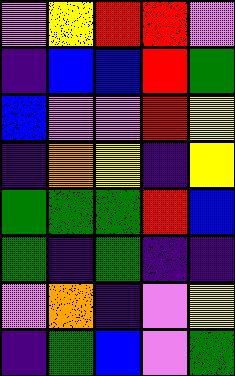[["violet", "yellow", "red", "red", "violet"], ["indigo", "blue", "blue", "red", "green"], ["blue", "violet", "violet", "red", "yellow"], ["indigo", "orange", "yellow", "indigo", "yellow"], ["green", "green", "green", "red", "blue"], ["green", "indigo", "green", "indigo", "indigo"], ["violet", "orange", "indigo", "violet", "yellow"], ["indigo", "green", "blue", "violet", "green"]]